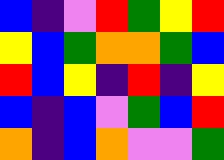[["blue", "indigo", "violet", "red", "green", "yellow", "red"], ["yellow", "blue", "green", "orange", "orange", "green", "blue"], ["red", "blue", "yellow", "indigo", "red", "indigo", "yellow"], ["blue", "indigo", "blue", "violet", "green", "blue", "red"], ["orange", "indigo", "blue", "orange", "violet", "violet", "green"]]